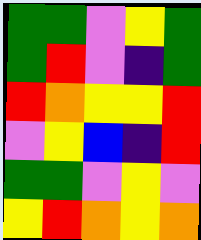[["green", "green", "violet", "yellow", "green"], ["green", "red", "violet", "indigo", "green"], ["red", "orange", "yellow", "yellow", "red"], ["violet", "yellow", "blue", "indigo", "red"], ["green", "green", "violet", "yellow", "violet"], ["yellow", "red", "orange", "yellow", "orange"]]